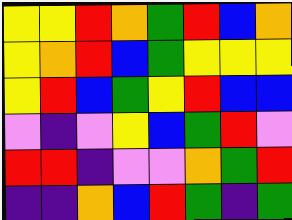[["yellow", "yellow", "red", "orange", "green", "red", "blue", "orange"], ["yellow", "orange", "red", "blue", "green", "yellow", "yellow", "yellow"], ["yellow", "red", "blue", "green", "yellow", "red", "blue", "blue"], ["violet", "indigo", "violet", "yellow", "blue", "green", "red", "violet"], ["red", "red", "indigo", "violet", "violet", "orange", "green", "red"], ["indigo", "indigo", "orange", "blue", "red", "green", "indigo", "green"]]